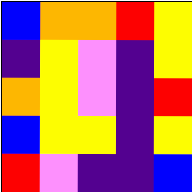[["blue", "orange", "orange", "red", "yellow"], ["indigo", "yellow", "violet", "indigo", "yellow"], ["orange", "yellow", "violet", "indigo", "red"], ["blue", "yellow", "yellow", "indigo", "yellow"], ["red", "violet", "indigo", "indigo", "blue"]]